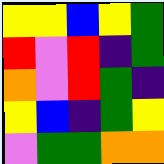[["yellow", "yellow", "blue", "yellow", "green"], ["red", "violet", "red", "indigo", "green"], ["orange", "violet", "red", "green", "indigo"], ["yellow", "blue", "indigo", "green", "yellow"], ["violet", "green", "green", "orange", "orange"]]